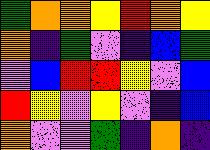[["green", "orange", "orange", "yellow", "red", "orange", "yellow"], ["orange", "indigo", "green", "violet", "indigo", "blue", "green"], ["violet", "blue", "red", "red", "yellow", "violet", "blue"], ["red", "yellow", "violet", "yellow", "violet", "indigo", "blue"], ["orange", "violet", "violet", "green", "indigo", "orange", "indigo"]]